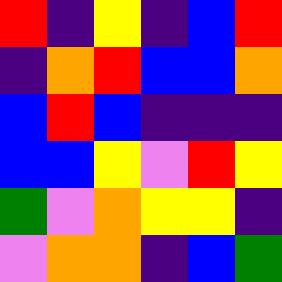[["red", "indigo", "yellow", "indigo", "blue", "red"], ["indigo", "orange", "red", "blue", "blue", "orange"], ["blue", "red", "blue", "indigo", "indigo", "indigo"], ["blue", "blue", "yellow", "violet", "red", "yellow"], ["green", "violet", "orange", "yellow", "yellow", "indigo"], ["violet", "orange", "orange", "indigo", "blue", "green"]]